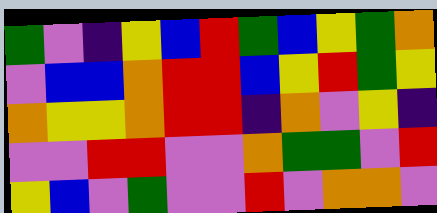[["green", "violet", "indigo", "yellow", "blue", "red", "green", "blue", "yellow", "green", "orange"], ["violet", "blue", "blue", "orange", "red", "red", "blue", "yellow", "red", "green", "yellow"], ["orange", "yellow", "yellow", "orange", "red", "red", "indigo", "orange", "violet", "yellow", "indigo"], ["violet", "violet", "red", "red", "violet", "violet", "orange", "green", "green", "violet", "red"], ["yellow", "blue", "violet", "green", "violet", "violet", "red", "violet", "orange", "orange", "violet"]]